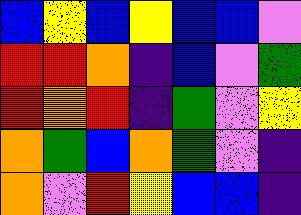[["blue", "yellow", "blue", "yellow", "blue", "blue", "violet"], ["red", "red", "orange", "indigo", "blue", "violet", "green"], ["red", "orange", "red", "indigo", "green", "violet", "yellow"], ["orange", "green", "blue", "orange", "green", "violet", "indigo"], ["orange", "violet", "red", "yellow", "blue", "blue", "indigo"]]